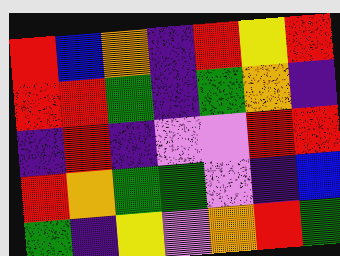[["red", "blue", "orange", "indigo", "red", "yellow", "red"], ["red", "red", "green", "indigo", "green", "orange", "indigo"], ["indigo", "red", "indigo", "violet", "violet", "red", "red"], ["red", "orange", "green", "green", "violet", "indigo", "blue"], ["green", "indigo", "yellow", "violet", "orange", "red", "green"]]